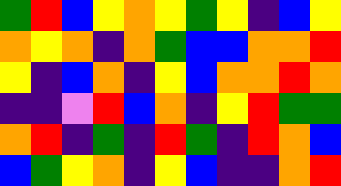[["green", "red", "blue", "yellow", "orange", "yellow", "green", "yellow", "indigo", "blue", "yellow"], ["orange", "yellow", "orange", "indigo", "orange", "green", "blue", "blue", "orange", "orange", "red"], ["yellow", "indigo", "blue", "orange", "indigo", "yellow", "blue", "orange", "orange", "red", "orange"], ["indigo", "indigo", "violet", "red", "blue", "orange", "indigo", "yellow", "red", "green", "green"], ["orange", "red", "indigo", "green", "indigo", "red", "green", "indigo", "red", "orange", "blue"], ["blue", "green", "yellow", "orange", "indigo", "yellow", "blue", "indigo", "indigo", "orange", "red"]]